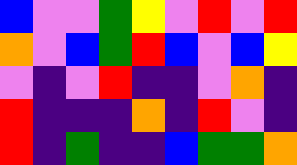[["blue", "violet", "violet", "green", "yellow", "violet", "red", "violet", "red"], ["orange", "violet", "blue", "green", "red", "blue", "violet", "blue", "yellow"], ["violet", "indigo", "violet", "red", "indigo", "indigo", "violet", "orange", "indigo"], ["red", "indigo", "indigo", "indigo", "orange", "indigo", "red", "violet", "indigo"], ["red", "indigo", "green", "indigo", "indigo", "blue", "green", "green", "orange"]]